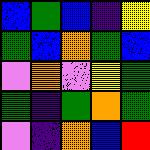[["blue", "green", "blue", "indigo", "yellow"], ["green", "blue", "orange", "green", "blue"], ["violet", "orange", "violet", "yellow", "green"], ["green", "indigo", "green", "orange", "green"], ["violet", "indigo", "orange", "blue", "red"]]